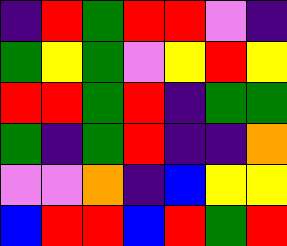[["indigo", "red", "green", "red", "red", "violet", "indigo"], ["green", "yellow", "green", "violet", "yellow", "red", "yellow"], ["red", "red", "green", "red", "indigo", "green", "green"], ["green", "indigo", "green", "red", "indigo", "indigo", "orange"], ["violet", "violet", "orange", "indigo", "blue", "yellow", "yellow"], ["blue", "red", "red", "blue", "red", "green", "red"]]